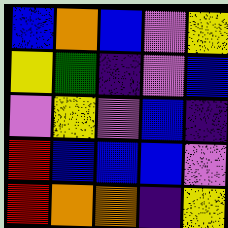[["blue", "orange", "blue", "violet", "yellow"], ["yellow", "green", "indigo", "violet", "blue"], ["violet", "yellow", "violet", "blue", "indigo"], ["red", "blue", "blue", "blue", "violet"], ["red", "orange", "orange", "indigo", "yellow"]]